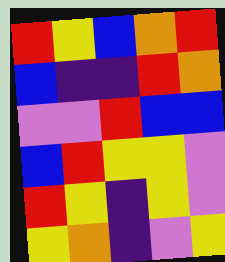[["red", "yellow", "blue", "orange", "red"], ["blue", "indigo", "indigo", "red", "orange"], ["violet", "violet", "red", "blue", "blue"], ["blue", "red", "yellow", "yellow", "violet"], ["red", "yellow", "indigo", "yellow", "violet"], ["yellow", "orange", "indigo", "violet", "yellow"]]